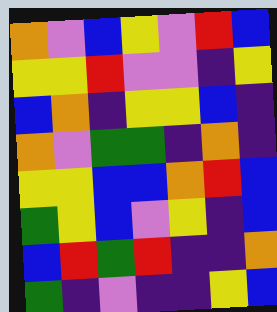[["orange", "violet", "blue", "yellow", "violet", "red", "blue"], ["yellow", "yellow", "red", "violet", "violet", "indigo", "yellow"], ["blue", "orange", "indigo", "yellow", "yellow", "blue", "indigo"], ["orange", "violet", "green", "green", "indigo", "orange", "indigo"], ["yellow", "yellow", "blue", "blue", "orange", "red", "blue"], ["green", "yellow", "blue", "violet", "yellow", "indigo", "blue"], ["blue", "red", "green", "red", "indigo", "indigo", "orange"], ["green", "indigo", "violet", "indigo", "indigo", "yellow", "blue"]]